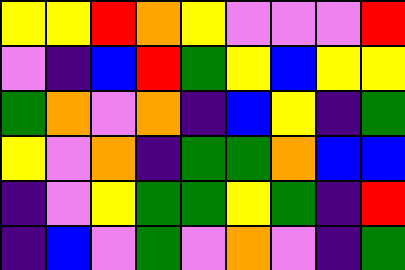[["yellow", "yellow", "red", "orange", "yellow", "violet", "violet", "violet", "red"], ["violet", "indigo", "blue", "red", "green", "yellow", "blue", "yellow", "yellow"], ["green", "orange", "violet", "orange", "indigo", "blue", "yellow", "indigo", "green"], ["yellow", "violet", "orange", "indigo", "green", "green", "orange", "blue", "blue"], ["indigo", "violet", "yellow", "green", "green", "yellow", "green", "indigo", "red"], ["indigo", "blue", "violet", "green", "violet", "orange", "violet", "indigo", "green"]]